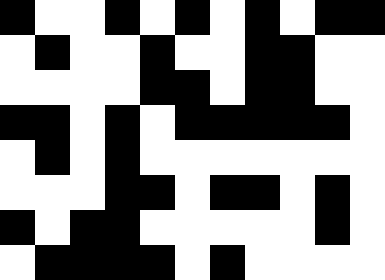[["black", "white", "white", "black", "white", "black", "white", "black", "white", "black", "black"], ["white", "black", "white", "white", "black", "white", "white", "black", "black", "white", "white"], ["white", "white", "white", "white", "black", "black", "white", "black", "black", "white", "white"], ["black", "black", "white", "black", "white", "black", "black", "black", "black", "black", "white"], ["white", "black", "white", "black", "white", "white", "white", "white", "white", "white", "white"], ["white", "white", "white", "black", "black", "white", "black", "black", "white", "black", "white"], ["black", "white", "black", "black", "white", "white", "white", "white", "white", "black", "white"], ["white", "black", "black", "black", "black", "white", "black", "white", "white", "white", "white"]]